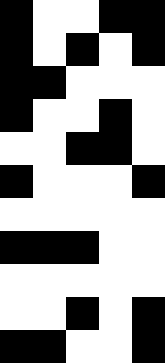[["black", "white", "white", "black", "black"], ["black", "white", "black", "white", "black"], ["black", "black", "white", "white", "white"], ["black", "white", "white", "black", "white"], ["white", "white", "black", "black", "white"], ["black", "white", "white", "white", "black"], ["white", "white", "white", "white", "white"], ["black", "black", "black", "white", "white"], ["white", "white", "white", "white", "white"], ["white", "white", "black", "white", "black"], ["black", "black", "white", "white", "black"]]